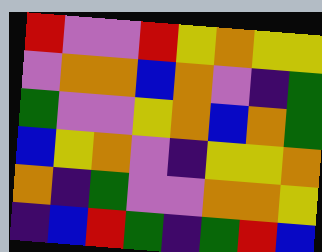[["red", "violet", "violet", "red", "yellow", "orange", "yellow", "yellow"], ["violet", "orange", "orange", "blue", "orange", "violet", "indigo", "green"], ["green", "violet", "violet", "yellow", "orange", "blue", "orange", "green"], ["blue", "yellow", "orange", "violet", "indigo", "yellow", "yellow", "orange"], ["orange", "indigo", "green", "violet", "violet", "orange", "orange", "yellow"], ["indigo", "blue", "red", "green", "indigo", "green", "red", "blue"]]